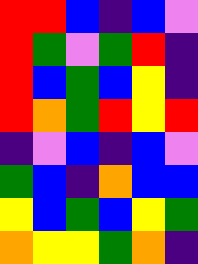[["red", "red", "blue", "indigo", "blue", "violet"], ["red", "green", "violet", "green", "red", "indigo"], ["red", "blue", "green", "blue", "yellow", "indigo"], ["red", "orange", "green", "red", "yellow", "red"], ["indigo", "violet", "blue", "indigo", "blue", "violet"], ["green", "blue", "indigo", "orange", "blue", "blue"], ["yellow", "blue", "green", "blue", "yellow", "green"], ["orange", "yellow", "yellow", "green", "orange", "indigo"]]